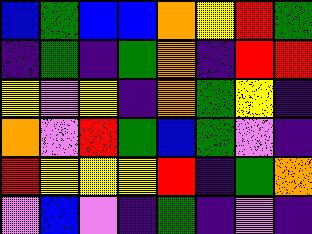[["blue", "green", "blue", "blue", "orange", "yellow", "red", "green"], ["indigo", "green", "indigo", "green", "orange", "indigo", "red", "red"], ["yellow", "violet", "yellow", "indigo", "orange", "green", "yellow", "indigo"], ["orange", "violet", "red", "green", "blue", "green", "violet", "indigo"], ["red", "yellow", "yellow", "yellow", "red", "indigo", "green", "orange"], ["violet", "blue", "violet", "indigo", "green", "indigo", "violet", "indigo"]]